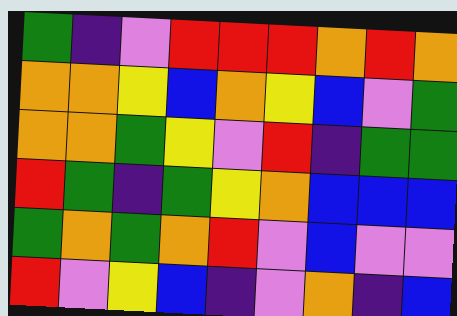[["green", "indigo", "violet", "red", "red", "red", "orange", "red", "orange"], ["orange", "orange", "yellow", "blue", "orange", "yellow", "blue", "violet", "green"], ["orange", "orange", "green", "yellow", "violet", "red", "indigo", "green", "green"], ["red", "green", "indigo", "green", "yellow", "orange", "blue", "blue", "blue"], ["green", "orange", "green", "orange", "red", "violet", "blue", "violet", "violet"], ["red", "violet", "yellow", "blue", "indigo", "violet", "orange", "indigo", "blue"]]